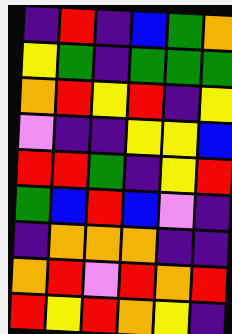[["indigo", "red", "indigo", "blue", "green", "orange"], ["yellow", "green", "indigo", "green", "green", "green"], ["orange", "red", "yellow", "red", "indigo", "yellow"], ["violet", "indigo", "indigo", "yellow", "yellow", "blue"], ["red", "red", "green", "indigo", "yellow", "red"], ["green", "blue", "red", "blue", "violet", "indigo"], ["indigo", "orange", "orange", "orange", "indigo", "indigo"], ["orange", "red", "violet", "red", "orange", "red"], ["red", "yellow", "red", "orange", "yellow", "indigo"]]